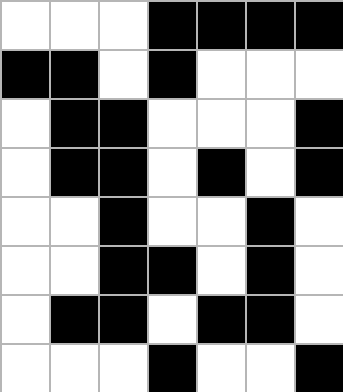[["white", "white", "white", "black", "black", "black", "black"], ["black", "black", "white", "black", "white", "white", "white"], ["white", "black", "black", "white", "white", "white", "black"], ["white", "black", "black", "white", "black", "white", "black"], ["white", "white", "black", "white", "white", "black", "white"], ["white", "white", "black", "black", "white", "black", "white"], ["white", "black", "black", "white", "black", "black", "white"], ["white", "white", "white", "black", "white", "white", "black"]]